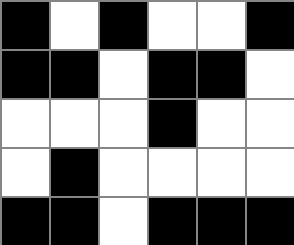[["black", "white", "black", "white", "white", "black"], ["black", "black", "white", "black", "black", "white"], ["white", "white", "white", "black", "white", "white"], ["white", "black", "white", "white", "white", "white"], ["black", "black", "white", "black", "black", "black"]]